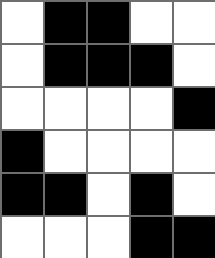[["white", "black", "black", "white", "white"], ["white", "black", "black", "black", "white"], ["white", "white", "white", "white", "black"], ["black", "white", "white", "white", "white"], ["black", "black", "white", "black", "white"], ["white", "white", "white", "black", "black"]]